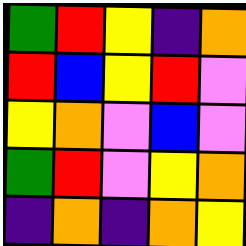[["green", "red", "yellow", "indigo", "orange"], ["red", "blue", "yellow", "red", "violet"], ["yellow", "orange", "violet", "blue", "violet"], ["green", "red", "violet", "yellow", "orange"], ["indigo", "orange", "indigo", "orange", "yellow"]]